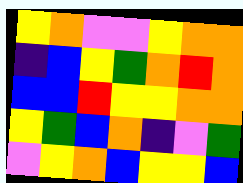[["yellow", "orange", "violet", "violet", "yellow", "orange", "orange"], ["indigo", "blue", "yellow", "green", "orange", "red", "orange"], ["blue", "blue", "red", "yellow", "yellow", "orange", "orange"], ["yellow", "green", "blue", "orange", "indigo", "violet", "green"], ["violet", "yellow", "orange", "blue", "yellow", "yellow", "blue"]]